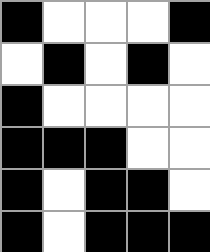[["black", "white", "white", "white", "black"], ["white", "black", "white", "black", "white"], ["black", "white", "white", "white", "white"], ["black", "black", "black", "white", "white"], ["black", "white", "black", "black", "white"], ["black", "white", "black", "black", "black"]]